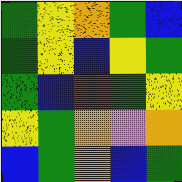[["green", "yellow", "orange", "green", "blue"], ["green", "yellow", "blue", "yellow", "green"], ["green", "blue", "red", "green", "yellow"], ["yellow", "green", "orange", "violet", "orange"], ["blue", "green", "orange", "blue", "green"]]